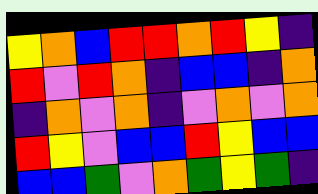[["yellow", "orange", "blue", "red", "red", "orange", "red", "yellow", "indigo"], ["red", "violet", "red", "orange", "indigo", "blue", "blue", "indigo", "orange"], ["indigo", "orange", "violet", "orange", "indigo", "violet", "orange", "violet", "orange"], ["red", "yellow", "violet", "blue", "blue", "red", "yellow", "blue", "blue"], ["blue", "blue", "green", "violet", "orange", "green", "yellow", "green", "indigo"]]